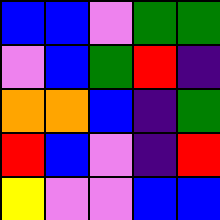[["blue", "blue", "violet", "green", "green"], ["violet", "blue", "green", "red", "indigo"], ["orange", "orange", "blue", "indigo", "green"], ["red", "blue", "violet", "indigo", "red"], ["yellow", "violet", "violet", "blue", "blue"]]